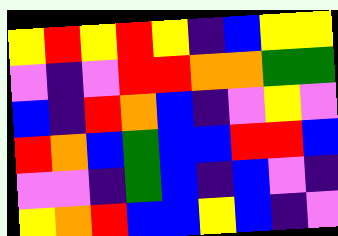[["yellow", "red", "yellow", "red", "yellow", "indigo", "blue", "yellow", "yellow"], ["violet", "indigo", "violet", "red", "red", "orange", "orange", "green", "green"], ["blue", "indigo", "red", "orange", "blue", "indigo", "violet", "yellow", "violet"], ["red", "orange", "blue", "green", "blue", "blue", "red", "red", "blue"], ["violet", "violet", "indigo", "green", "blue", "indigo", "blue", "violet", "indigo"], ["yellow", "orange", "red", "blue", "blue", "yellow", "blue", "indigo", "violet"]]